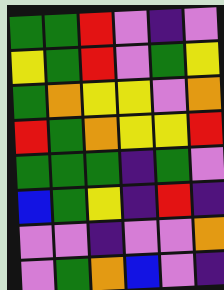[["green", "green", "red", "violet", "indigo", "violet"], ["yellow", "green", "red", "violet", "green", "yellow"], ["green", "orange", "yellow", "yellow", "violet", "orange"], ["red", "green", "orange", "yellow", "yellow", "red"], ["green", "green", "green", "indigo", "green", "violet"], ["blue", "green", "yellow", "indigo", "red", "indigo"], ["violet", "violet", "indigo", "violet", "violet", "orange"], ["violet", "green", "orange", "blue", "violet", "indigo"]]